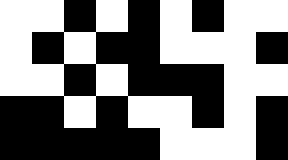[["white", "white", "black", "white", "black", "white", "black", "white", "white"], ["white", "black", "white", "black", "black", "white", "white", "white", "black"], ["white", "white", "black", "white", "black", "black", "black", "white", "white"], ["black", "black", "white", "black", "white", "white", "black", "white", "black"], ["black", "black", "black", "black", "black", "white", "white", "white", "black"]]